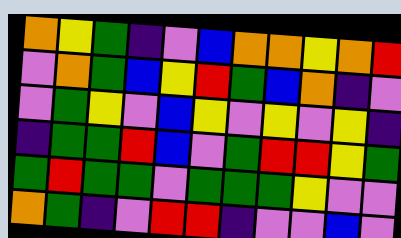[["orange", "yellow", "green", "indigo", "violet", "blue", "orange", "orange", "yellow", "orange", "red"], ["violet", "orange", "green", "blue", "yellow", "red", "green", "blue", "orange", "indigo", "violet"], ["violet", "green", "yellow", "violet", "blue", "yellow", "violet", "yellow", "violet", "yellow", "indigo"], ["indigo", "green", "green", "red", "blue", "violet", "green", "red", "red", "yellow", "green"], ["green", "red", "green", "green", "violet", "green", "green", "green", "yellow", "violet", "violet"], ["orange", "green", "indigo", "violet", "red", "red", "indigo", "violet", "violet", "blue", "violet"]]